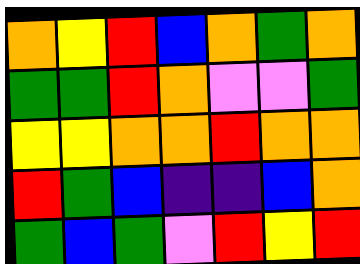[["orange", "yellow", "red", "blue", "orange", "green", "orange"], ["green", "green", "red", "orange", "violet", "violet", "green"], ["yellow", "yellow", "orange", "orange", "red", "orange", "orange"], ["red", "green", "blue", "indigo", "indigo", "blue", "orange"], ["green", "blue", "green", "violet", "red", "yellow", "red"]]